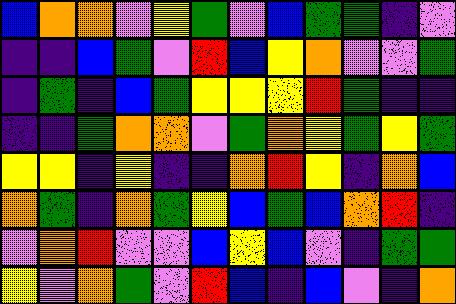[["blue", "orange", "orange", "violet", "yellow", "green", "violet", "blue", "green", "green", "indigo", "violet"], ["indigo", "indigo", "blue", "green", "violet", "red", "blue", "yellow", "orange", "violet", "violet", "green"], ["indigo", "green", "indigo", "blue", "green", "yellow", "yellow", "yellow", "red", "green", "indigo", "indigo"], ["indigo", "indigo", "green", "orange", "orange", "violet", "green", "orange", "yellow", "green", "yellow", "green"], ["yellow", "yellow", "indigo", "yellow", "indigo", "indigo", "orange", "red", "yellow", "indigo", "orange", "blue"], ["orange", "green", "indigo", "orange", "green", "yellow", "blue", "green", "blue", "orange", "red", "indigo"], ["violet", "orange", "red", "violet", "violet", "blue", "yellow", "blue", "violet", "indigo", "green", "green"], ["yellow", "violet", "orange", "green", "violet", "red", "blue", "indigo", "blue", "violet", "indigo", "orange"]]